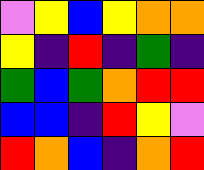[["violet", "yellow", "blue", "yellow", "orange", "orange"], ["yellow", "indigo", "red", "indigo", "green", "indigo"], ["green", "blue", "green", "orange", "red", "red"], ["blue", "blue", "indigo", "red", "yellow", "violet"], ["red", "orange", "blue", "indigo", "orange", "red"]]